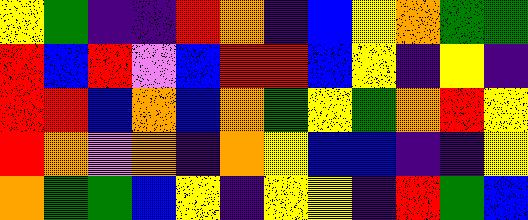[["yellow", "green", "indigo", "indigo", "red", "orange", "indigo", "blue", "yellow", "orange", "green", "green"], ["red", "blue", "red", "violet", "blue", "red", "red", "blue", "yellow", "indigo", "yellow", "indigo"], ["red", "red", "blue", "orange", "blue", "orange", "green", "yellow", "green", "orange", "red", "yellow"], ["red", "orange", "violet", "orange", "indigo", "orange", "yellow", "blue", "blue", "indigo", "indigo", "yellow"], ["orange", "green", "green", "blue", "yellow", "indigo", "yellow", "yellow", "indigo", "red", "green", "blue"]]